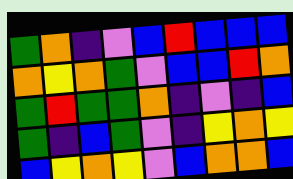[["green", "orange", "indigo", "violet", "blue", "red", "blue", "blue", "blue"], ["orange", "yellow", "orange", "green", "violet", "blue", "blue", "red", "orange"], ["green", "red", "green", "green", "orange", "indigo", "violet", "indigo", "blue"], ["green", "indigo", "blue", "green", "violet", "indigo", "yellow", "orange", "yellow"], ["blue", "yellow", "orange", "yellow", "violet", "blue", "orange", "orange", "blue"]]